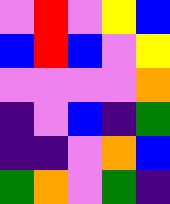[["violet", "red", "violet", "yellow", "blue"], ["blue", "red", "blue", "violet", "yellow"], ["violet", "violet", "violet", "violet", "orange"], ["indigo", "violet", "blue", "indigo", "green"], ["indigo", "indigo", "violet", "orange", "blue"], ["green", "orange", "violet", "green", "indigo"]]